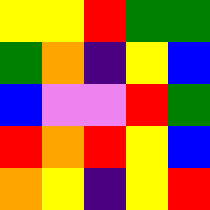[["yellow", "yellow", "red", "green", "green"], ["green", "orange", "indigo", "yellow", "blue"], ["blue", "violet", "violet", "red", "green"], ["red", "orange", "red", "yellow", "blue"], ["orange", "yellow", "indigo", "yellow", "red"]]